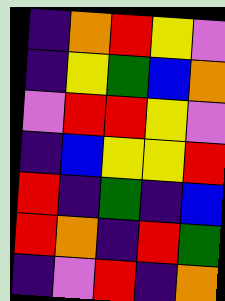[["indigo", "orange", "red", "yellow", "violet"], ["indigo", "yellow", "green", "blue", "orange"], ["violet", "red", "red", "yellow", "violet"], ["indigo", "blue", "yellow", "yellow", "red"], ["red", "indigo", "green", "indigo", "blue"], ["red", "orange", "indigo", "red", "green"], ["indigo", "violet", "red", "indigo", "orange"]]